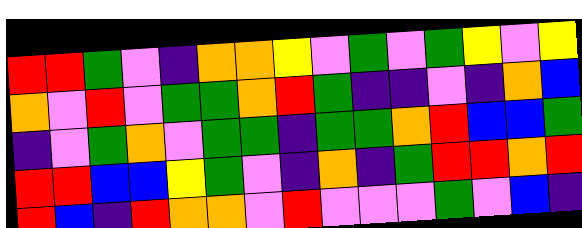[["red", "red", "green", "violet", "indigo", "orange", "orange", "yellow", "violet", "green", "violet", "green", "yellow", "violet", "yellow"], ["orange", "violet", "red", "violet", "green", "green", "orange", "red", "green", "indigo", "indigo", "violet", "indigo", "orange", "blue"], ["indigo", "violet", "green", "orange", "violet", "green", "green", "indigo", "green", "green", "orange", "red", "blue", "blue", "green"], ["red", "red", "blue", "blue", "yellow", "green", "violet", "indigo", "orange", "indigo", "green", "red", "red", "orange", "red"], ["red", "blue", "indigo", "red", "orange", "orange", "violet", "red", "violet", "violet", "violet", "green", "violet", "blue", "indigo"]]